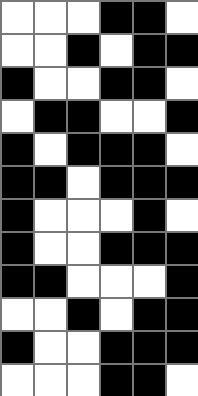[["white", "white", "white", "black", "black", "white"], ["white", "white", "black", "white", "black", "black"], ["black", "white", "white", "black", "black", "white"], ["white", "black", "black", "white", "white", "black"], ["black", "white", "black", "black", "black", "white"], ["black", "black", "white", "black", "black", "black"], ["black", "white", "white", "white", "black", "white"], ["black", "white", "white", "black", "black", "black"], ["black", "black", "white", "white", "white", "black"], ["white", "white", "black", "white", "black", "black"], ["black", "white", "white", "black", "black", "black"], ["white", "white", "white", "black", "black", "white"]]